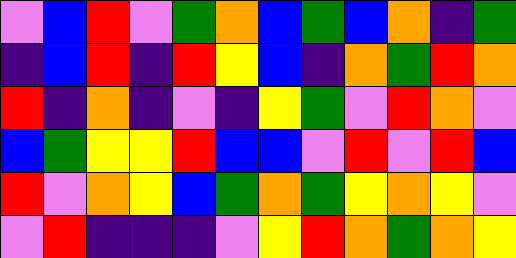[["violet", "blue", "red", "violet", "green", "orange", "blue", "green", "blue", "orange", "indigo", "green"], ["indigo", "blue", "red", "indigo", "red", "yellow", "blue", "indigo", "orange", "green", "red", "orange"], ["red", "indigo", "orange", "indigo", "violet", "indigo", "yellow", "green", "violet", "red", "orange", "violet"], ["blue", "green", "yellow", "yellow", "red", "blue", "blue", "violet", "red", "violet", "red", "blue"], ["red", "violet", "orange", "yellow", "blue", "green", "orange", "green", "yellow", "orange", "yellow", "violet"], ["violet", "red", "indigo", "indigo", "indigo", "violet", "yellow", "red", "orange", "green", "orange", "yellow"]]